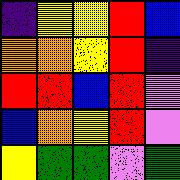[["indigo", "yellow", "yellow", "red", "blue"], ["orange", "orange", "yellow", "red", "indigo"], ["red", "red", "blue", "red", "violet"], ["blue", "orange", "yellow", "red", "violet"], ["yellow", "green", "green", "violet", "green"]]